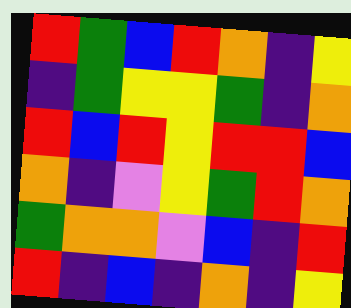[["red", "green", "blue", "red", "orange", "indigo", "yellow"], ["indigo", "green", "yellow", "yellow", "green", "indigo", "orange"], ["red", "blue", "red", "yellow", "red", "red", "blue"], ["orange", "indigo", "violet", "yellow", "green", "red", "orange"], ["green", "orange", "orange", "violet", "blue", "indigo", "red"], ["red", "indigo", "blue", "indigo", "orange", "indigo", "yellow"]]